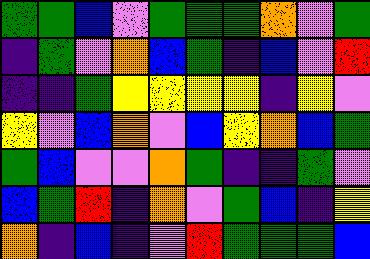[["green", "green", "blue", "violet", "green", "green", "green", "orange", "violet", "green"], ["indigo", "green", "violet", "orange", "blue", "green", "indigo", "blue", "violet", "red"], ["indigo", "indigo", "green", "yellow", "yellow", "yellow", "yellow", "indigo", "yellow", "violet"], ["yellow", "violet", "blue", "orange", "violet", "blue", "yellow", "orange", "blue", "green"], ["green", "blue", "violet", "violet", "orange", "green", "indigo", "indigo", "green", "violet"], ["blue", "green", "red", "indigo", "orange", "violet", "green", "blue", "indigo", "yellow"], ["orange", "indigo", "blue", "indigo", "violet", "red", "green", "green", "green", "blue"]]